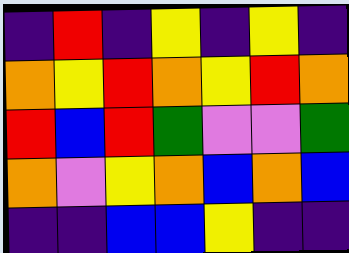[["indigo", "red", "indigo", "yellow", "indigo", "yellow", "indigo"], ["orange", "yellow", "red", "orange", "yellow", "red", "orange"], ["red", "blue", "red", "green", "violet", "violet", "green"], ["orange", "violet", "yellow", "orange", "blue", "orange", "blue"], ["indigo", "indigo", "blue", "blue", "yellow", "indigo", "indigo"]]